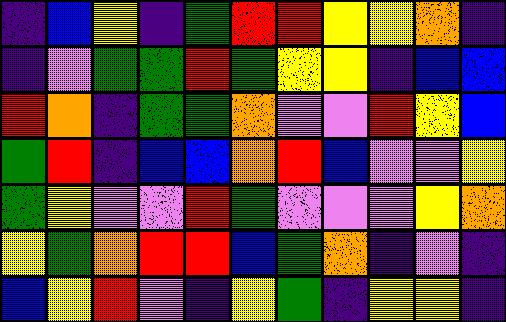[["indigo", "blue", "yellow", "indigo", "green", "red", "red", "yellow", "yellow", "orange", "indigo"], ["indigo", "violet", "green", "green", "red", "green", "yellow", "yellow", "indigo", "blue", "blue"], ["red", "orange", "indigo", "green", "green", "orange", "violet", "violet", "red", "yellow", "blue"], ["green", "red", "indigo", "blue", "blue", "orange", "red", "blue", "violet", "violet", "yellow"], ["green", "yellow", "violet", "violet", "red", "green", "violet", "violet", "violet", "yellow", "orange"], ["yellow", "green", "orange", "red", "red", "blue", "green", "orange", "indigo", "violet", "indigo"], ["blue", "yellow", "red", "violet", "indigo", "yellow", "green", "indigo", "yellow", "yellow", "indigo"]]